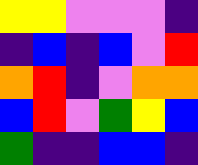[["yellow", "yellow", "violet", "violet", "violet", "indigo"], ["indigo", "blue", "indigo", "blue", "violet", "red"], ["orange", "red", "indigo", "violet", "orange", "orange"], ["blue", "red", "violet", "green", "yellow", "blue"], ["green", "indigo", "indigo", "blue", "blue", "indigo"]]